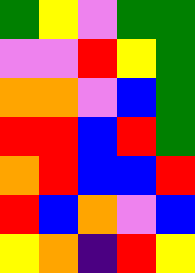[["green", "yellow", "violet", "green", "green"], ["violet", "violet", "red", "yellow", "green"], ["orange", "orange", "violet", "blue", "green"], ["red", "red", "blue", "red", "green"], ["orange", "red", "blue", "blue", "red"], ["red", "blue", "orange", "violet", "blue"], ["yellow", "orange", "indigo", "red", "yellow"]]